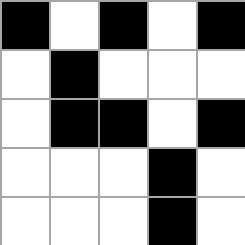[["black", "white", "black", "white", "black"], ["white", "black", "white", "white", "white"], ["white", "black", "black", "white", "black"], ["white", "white", "white", "black", "white"], ["white", "white", "white", "black", "white"]]